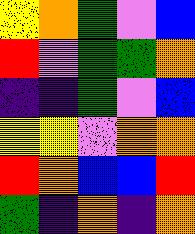[["yellow", "orange", "green", "violet", "blue"], ["red", "violet", "green", "green", "orange"], ["indigo", "indigo", "green", "violet", "blue"], ["yellow", "yellow", "violet", "orange", "orange"], ["red", "orange", "blue", "blue", "red"], ["green", "indigo", "orange", "indigo", "orange"]]